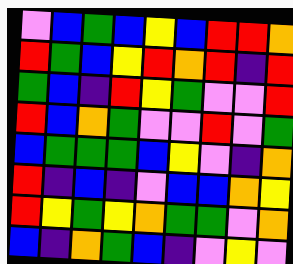[["violet", "blue", "green", "blue", "yellow", "blue", "red", "red", "orange"], ["red", "green", "blue", "yellow", "red", "orange", "red", "indigo", "red"], ["green", "blue", "indigo", "red", "yellow", "green", "violet", "violet", "red"], ["red", "blue", "orange", "green", "violet", "violet", "red", "violet", "green"], ["blue", "green", "green", "green", "blue", "yellow", "violet", "indigo", "orange"], ["red", "indigo", "blue", "indigo", "violet", "blue", "blue", "orange", "yellow"], ["red", "yellow", "green", "yellow", "orange", "green", "green", "violet", "orange"], ["blue", "indigo", "orange", "green", "blue", "indigo", "violet", "yellow", "violet"]]